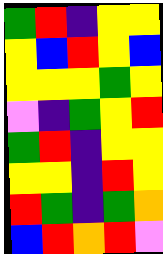[["green", "red", "indigo", "yellow", "yellow"], ["yellow", "blue", "red", "yellow", "blue"], ["yellow", "yellow", "yellow", "green", "yellow"], ["violet", "indigo", "green", "yellow", "red"], ["green", "red", "indigo", "yellow", "yellow"], ["yellow", "yellow", "indigo", "red", "yellow"], ["red", "green", "indigo", "green", "orange"], ["blue", "red", "orange", "red", "violet"]]